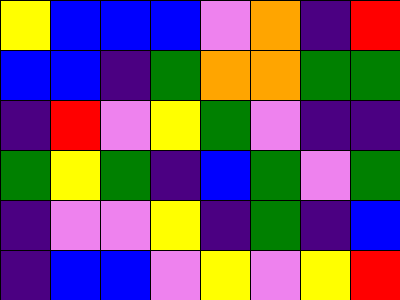[["yellow", "blue", "blue", "blue", "violet", "orange", "indigo", "red"], ["blue", "blue", "indigo", "green", "orange", "orange", "green", "green"], ["indigo", "red", "violet", "yellow", "green", "violet", "indigo", "indigo"], ["green", "yellow", "green", "indigo", "blue", "green", "violet", "green"], ["indigo", "violet", "violet", "yellow", "indigo", "green", "indigo", "blue"], ["indigo", "blue", "blue", "violet", "yellow", "violet", "yellow", "red"]]